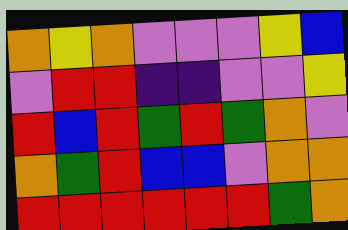[["orange", "yellow", "orange", "violet", "violet", "violet", "yellow", "blue"], ["violet", "red", "red", "indigo", "indigo", "violet", "violet", "yellow"], ["red", "blue", "red", "green", "red", "green", "orange", "violet"], ["orange", "green", "red", "blue", "blue", "violet", "orange", "orange"], ["red", "red", "red", "red", "red", "red", "green", "orange"]]